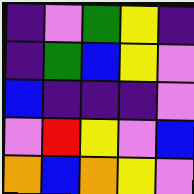[["indigo", "violet", "green", "yellow", "indigo"], ["indigo", "green", "blue", "yellow", "violet"], ["blue", "indigo", "indigo", "indigo", "violet"], ["violet", "red", "yellow", "violet", "blue"], ["orange", "blue", "orange", "yellow", "violet"]]